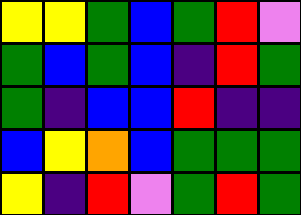[["yellow", "yellow", "green", "blue", "green", "red", "violet"], ["green", "blue", "green", "blue", "indigo", "red", "green"], ["green", "indigo", "blue", "blue", "red", "indigo", "indigo"], ["blue", "yellow", "orange", "blue", "green", "green", "green"], ["yellow", "indigo", "red", "violet", "green", "red", "green"]]